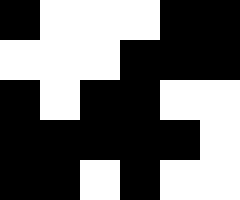[["black", "white", "white", "white", "black", "black"], ["white", "white", "white", "black", "black", "black"], ["black", "white", "black", "black", "white", "white"], ["black", "black", "black", "black", "black", "white"], ["black", "black", "white", "black", "white", "white"]]